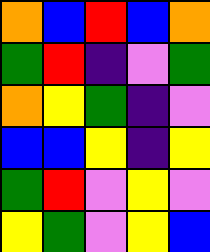[["orange", "blue", "red", "blue", "orange"], ["green", "red", "indigo", "violet", "green"], ["orange", "yellow", "green", "indigo", "violet"], ["blue", "blue", "yellow", "indigo", "yellow"], ["green", "red", "violet", "yellow", "violet"], ["yellow", "green", "violet", "yellow", "blue"]]